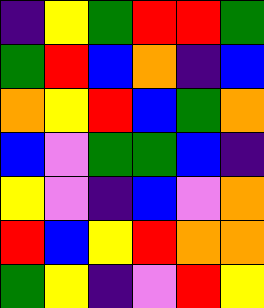[["indigo", "yellow", "green", "red", "red", "green"], ["green", "red", "blue", "orange", "indigo", "blue"], ["orange", "yellow", "red", "blue", "green", "orange"], ["blue", "violet", "green", "green", "blue", "indigo"], ["yellow", "violet", "indigo", "blue", "violet", "orange"], ["red", "blue", "yellow", "red", "orange", "orange"], ["green", "yellow", "indigo", "violet", "red", "yellow"]]